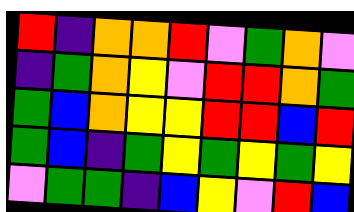[["red", "indigo", "orange", "orange", "red", "violet", "green", "orange", "violet"], ["indigo", "green", "orange", "yellow", "violet", "red", "red", "orange", "green"], ["green", "blue", "orange", "yellow", "yellow", "red", "red", "blue", "red"], ["green", "blue", "indigo", "green", "yellow", "green", "yellow", "green", "yellow"], ["violet", "green", "green", "indigo", "blue", "yellow", "violet", "red", "blue"]]